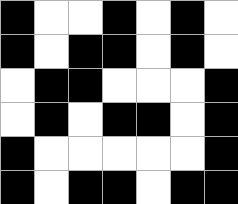[["black", "white", "white", "black", "white", "black", "white"], ["black", "white", "black", "black", "white", "black", "white"], ["white", "black", "black", "white", "white", "white", "black"], ["white", "black", "white", "black", "black", "white", "black"], ["black", "white", "white", "white", "white", "white", "black"], ["black", "white", "black", "black", "white", "black", "black"]]